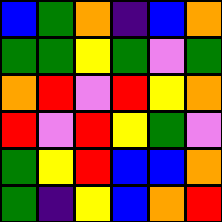[["blue", "green", "orange", "indigo", "blue", "orange"], ["green", "green", "yellow", "green", "violet", "green"], ["orange", "red", "violet", "red", "yellow", "orange"], ["red", "violet", "red", "yellow", "green", "violet"], ["green", "yellow", "red", "blue", "blue", "orange"], ["green", "indigo", "yellow", "blue", "orange", "red"]]